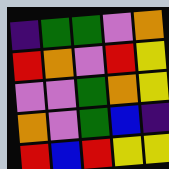[["indigo", "green", "green", "violet", "orange"], ["red", "orange", "violet", "red", "yellow"], ["violet", "violet", "green", "orange", "yellow"], ["orange", "violet", "green", "blue", "indigo"], ["red", "blue", "red", "yellow", "yellow"]]